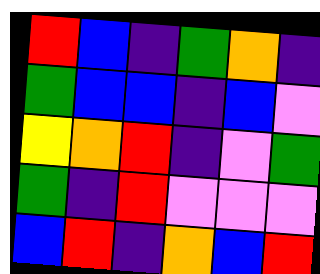[["red", "blue", "indigo", "green", "orange", "indigo"], ["green", "blue", "blue", "indigo", "blue", "violet"], ["yellow", "orange", "red", "indigo", "violet", "green"], ["green", "indigo", "red", "violet", "violet", "violet"], ["blue", "red", "indigo", "orange", "blue", "red"]]